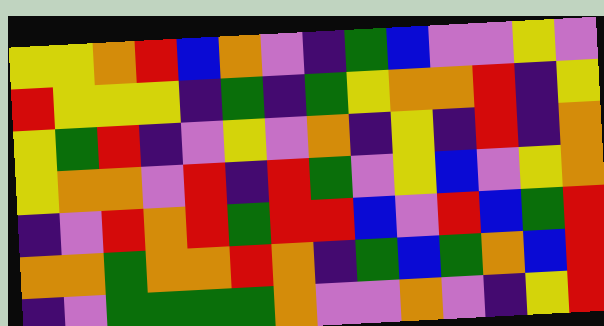[["yellow", "yellow", "orange", "red", "blue", "orange", "violet", "indigo", "green", "blue", "violet", "violet", "yellow", "violet"], ["red", "yellow", "yellow", "yellow", "indigo", "green", "indigo", "green", "yellow", "orange", "orange", "red", "indigo", "yellow"], ["yellow", "green", "red", "indigo", "violet", "yellow", "violet", "orange", "indigo", "yellow", "indigo", "red", "indigo", "orange"], ["yellow", "orange", "orange", "violet", "red", "indigo", "red", "green", "violet", "yellow", "blue", "violet", "yellow", "orange"], ["indigo", "violet", "red", "orange", "red", "green", "red", "red", "blue", "violet", "red", "blue", "green", "red"], ["orange", "orange", "green", "orange", "orange", "red", "orange", "indigo", "green", "blue", "green", "orange", "blue", "red"], ["indigo", "violet", "green", "green", "green", "green", "orange", "violet", "violet", "orange", "violet", "indigo", "yellow", "red"]]